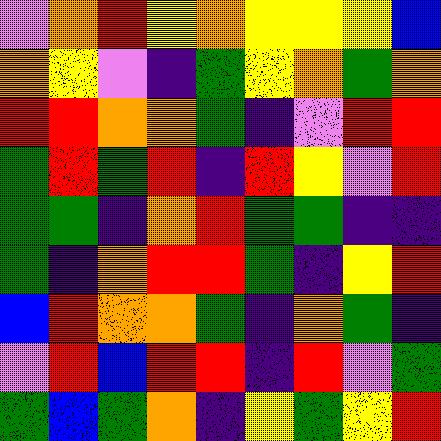[["violet", "orange", "red", "yellow", "orange", "yellow", "yellow", "yellow", "blue"], ["orange", "yellow", "violet", "indigo", "green", "yellow", "orange", "green", "orange"], ["red", "red", "orange", "orange", "green", "indigo", "violet", "red", "red"], ["green", "red", "green", "red", "indigo", "red", "yellow", "violet", "red"], ["green", "green", "indigo", "orange", "red", "green", "green", "indigo", "indigo"], ["green", "indigo", "orange", "red", "red", "green", "indigo", "yellow", "red"], ["blue", "red", "orange", "orange", "green", "indigo", "orange", "green", "indigo"], ["violet", "red", "blue", "red", "red", "indigo", "red", "violet", "green"], ["green", "blue", "green", "orange", "indigo", "yellow", "green", "yellow", "red"]]